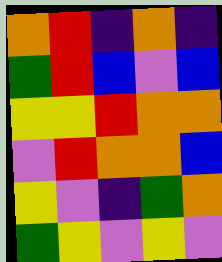[["orange", "red", "indigo", "orange", "indigo"], ["green", "red", "blue", "violet", "blue"], ["yellow", "yellow", "red", "orange", "orange"], ["violet", "red", "orange", "orange", "blue"], ["yellow", "violet", "indigo", "green", "orange"], ["green", "yellow", "violet", "yellow", "violet"]]